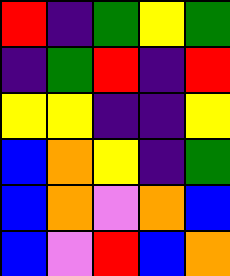[["red", "indigo", "green", "yellow", "green"], ["indigo", "green", "red", "indigo", "red"], ["yellow", "yellow", "indigo", "indigo", "yellow"], ["blue", "orange", "yellow", "indigo", "green"], ["blue", "orange", "violet", "orange", "blue"], ["blue", "violet", "red", "blue", "orange"]]